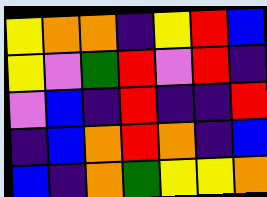[["yellow", "orange", "orange", "indigo", "yellow", "red", "blue"], ["yellow", "violet", "green", "red", "violet", "red", "indigo"], ["violet", "blue", "indigo", "red", "indigo", "indigo", "red"], ["indigo", "blue", "orange", "red", "orange", "indigo", "blue"], ["blue", "indigo", "orange", "green", "yellow", "yellow", "orange"]]